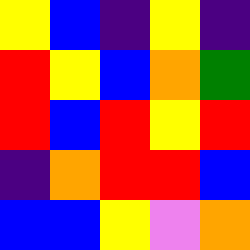[["yellow", "blue", "indigo", "yellow", "indigo"], ["red", "yellow", "blue", "orange", "green"], ["red", "blue", "red", "yellow", "red"], ["indigo", "orange", "red", "red", "blue"], ["blue", "blue", "yellow", "violet", "orange"]]